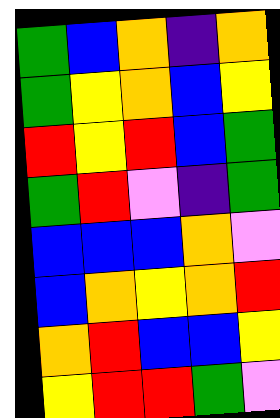[["green", "blue", "orange", "indigo", "orange"], ["green", "yellow", "orange", "blue", "yellow"], ["red", "yellow", "red", "blue", "green"], ["green", "red", "violet", "indigo", "green"], ["blue", "blue", "blue", "orange", "violet"], ["blue", "orange", "yellow", "orange", "red"], ["orange", "red", "blue", "blue", "yellow"], ["yellow", "red", "red", "green", "violet"]]